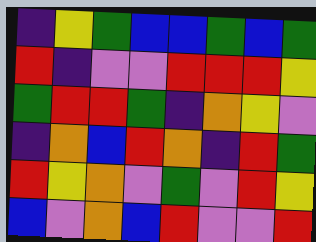[["indigo", "yellow", "green", "blue", "blue", "green", "blue", "green"], ["red", "indigo", "violet", "violet", "red", "red", "red", "yellow"], ["green", "red", "red", "green", "indigo", "orange", "yellow", "violet"], ["indigo", "orange", "blue", "red", "orange", "indigo", "red", "green"], ["red", "yellow", "orange", "violet", "green", "violet", "red", "yellow"], ["blue", "violet", "orange", "blue", "red", "violet", "violet", "red"]]